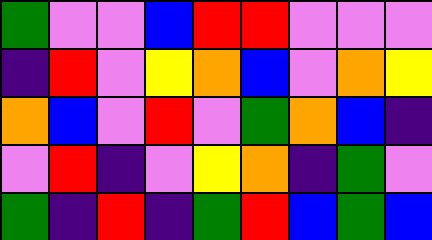[["green", "violet", "violet", "blue", "red", "red", "violet", "violet", "violet"], ["indigo", "red", "violet", "yellow", "orange", "blue", "violet", "orange", "yellow"], ["orange", "blue", "violet", "red", "violet", "green", "orange", "blue", "indigo"], ["violet", "red", "indigo", "violet", "yellow", "orange", "indigo", "green", "violet"], ["green", "indigo", "red", "indigo", "green", "red", "blue", "green", "blue"]]